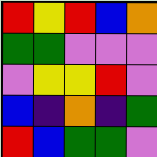[["red", "yellow", "red", "blue", "orange"], ["green", "green", "violet", "violet", "violet"], ["violet", "yellow", "yellow", "red", "violet"], ["blue", "indigo", "orange", "indigo", "green"], ["red", "blue", "green", "green", "violet"]]